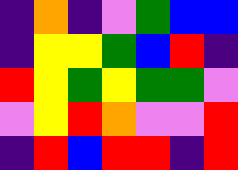[["indigo", "orange", "indigo", "violet", "green", "blue", "blue"], ["indigo", "yellow", "yellow", "green", "blue", "red", "indigo"], ["red", "yellow", "green", "yellow", "green", "green", "violet"], ["violet", "yellow", "red", "orange", "violet", "violet", "red"], ["indigo", "red", "blue", "red", "red", "indigo", "red"]]